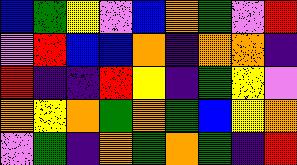[["blue", "green", "yellow", "violet", "blue", "orange", "green", "violet", "red"], ["violet", "red", "blue", "blue", "orange", "indigo", "orange", "orange", "indigo"], ["red", "indigo", "indigo", "red", "yellow", "indigo", "green", "yellow", "violet"], ["orange", "yellow", "orange", "green", "orange", "green", "blue", "yellow", "orange"], ["violet", "green", "indigo", "orange", "green", "orange", "green", "indigo", "red"]]